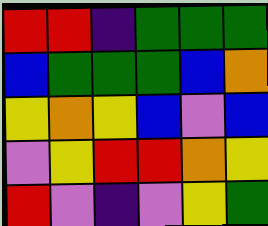[["red", "red", "indigo", "green", "green", "green"], ["blue", "green", "green", "green", "blue", "orange"], ["yellow", "orange", "yellow", "blue", "violet", "blue"], ["violet", "yellow", "red", "red", "orange", "yellow"], ["red", "violet", "indigo", "violet", "yellow", "green"]]